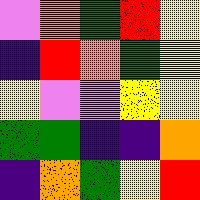[["violet", "orange", "green", "red", "yellow"], ["indigo", "red", "orange", "green", "yellow"], ["yellow", "violet", "violet", "yellow", "yellow"], ["green", "green", "indigo", "indigo", "orange"], ["indigo", "orange", "green", "yellow", "red"]]